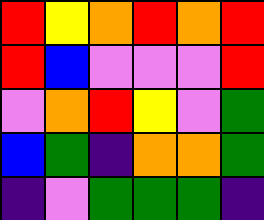[["red", "yellow", "orange", "red", "orange", "red"], ["red", "blue", "violet", "violet", "violet", "red"], ["violet", "orange", "red", "yellow", "violet", "green"], ["blue", "green", "indigo", "orange", "orange", "green"], ["indigo", "violet", "green", "green", "green", "indigo"]]